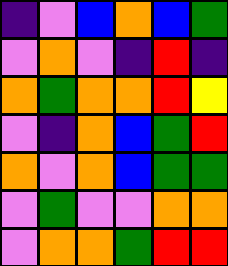[["indigo", "violet", "blue", "orange", "blue", "green"], ["violet", "orange", "violet", "indigo", "red", "indigo"], ["orange", "green", "orange", "orange", "red", "yellow"], ["violet", "indigo", "orange", "blue", "green", "red"], ["orange", "violet", "orange", "blue", "green", "green"], ["violet", "green", "violet", "violet", "orange", "orange"], ["violet", "orange", "orange", "green", "red", "red"]]